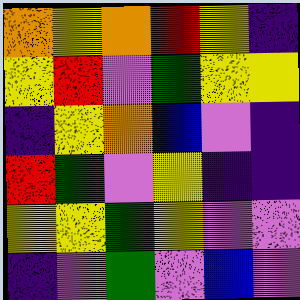[["orange", "yellow", "orange", "red", "yellow", "indigo"], ["yellow", "red", "violet", "green", "yellow", "yellow"], ["indigo", "yellow", "orange", "blue", "violet", "indigo"], ["red", "green", "violet", "yellow", "indigo", "indigo"], ["yellow", "yellow", "green", "yellow", "violet", "violet"], ["indigo", "violet", "green", "violet", "blue", "violet"]]